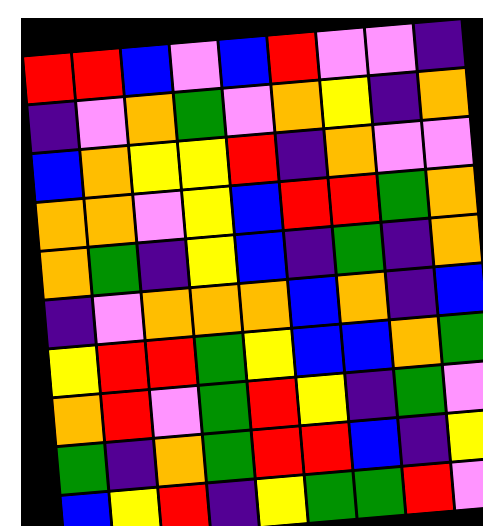[["red", "red", "blue", "violet", "blue", "red", "violet", "violet", "indigo"], ["indigo", "violet", "orange", "green", "violet", "orange", "yellow", "indigo", "orange"], ["blue", "orange", "yellow", "yellow", "red", "indigo", "orange", "violet", "violet"], ["orange", "orange", "violet", "yellow", "blue", "red", "red", "green", "orange"], ["orange", "green", "indigo", "yellow", "blue", "indigo", "green", "indigo", "orange"], ["indigo", "violet", "orange", "orange", "orange", "blue", "orange", "indigo", "blue"], ["yellow", "red", "red", "green", "yellow", "blue", "blue", "orange", "green"], ["orange", "red", "violet", "green", "red", "yellow", "indigo", "green", "violet"], ["green", "indigo", "orange", "green", "red", "red", "blue", "indigo", "yellow"], ["blue", "yellow", "red", "indigo", "yellow", "green", "green", "red", "violet"]]